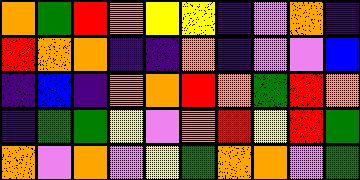[["orange", "green", "red", "orange", "yellow", "yellow", "indigo", "violet", "orange", "indigo"], ["red", "orange", "orange", "indigo", "indigo", "orange", "indigo", "violet", "violet", "blue"], ["indigo", "blue", "indigo", "orange", "orange", "red", "orange", "green", "red", "orange"], ["indigo", "green", "green", "yellow", "violet", "orange", "red", "yellow", "red", "green"], ["orange", "violet", "orange", "violet", "yellow", "green", "orange", "orange", "violet", "green"]]